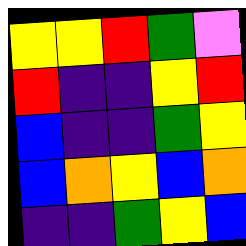[["yellow", "yellow", "red", "green", "violet"], ["red", "indigo", "indigo", "yellow", "red"], ["blue", "indigo", "indigo", "green", "yellow"], ["blue", "orange", "yellow", "blue", "orange"], ["indigo", "indigo", "green", "yellow", "blue"]]